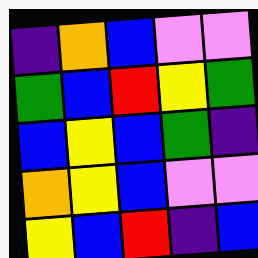[["indigo", "orange", "blue", "violet", "violet"], ["green", "blue", "red", "yellow", "green"], ["blue", "yellow", "blue", "green", "indigo"], ["orange", "yellow", "blue", "violet", "violet"], ["yellow", "blue", "red", "indigo", "blue"]]